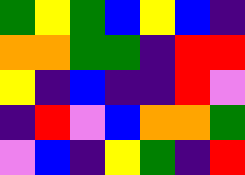[["green", "yellow", "green", "blue", "yellow", "blue", "indigo"], ["orange", "orange", "green", "green", "indigo", "red", "red"], ["yellow", "indigo", "blue", "indigo", "indigo", "red", "violet"], ["indigo", "red", "violet", "blue", "orange", "orange", "green"], ["violet", "blue", "indigo", "yellow", "green", "indigo", "red"]]